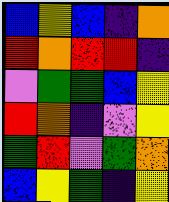[["blue", "yellow", "blue", "indigo", "orange"], ["red", "orange", "red", "red", "indigo"], ["violet", "green", "green", "blue", "yellow"], ["red", "orange", "indigo", "violet", "yellow"], ["green", "red", "violet", "green", "orange"], ["blue", "yellow", "green", "indigo", "yellow"]]